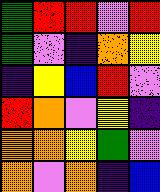[["green", "red", "red", "violet", "red"], ["green", "violet", "indigo", "orange", "yellow"], ["indigo", "yellow", "blue", "red", "violet"], ["red", "orange", "violet", "yellow", "indigo"], ["orange", "orange", "yellow", "green", "violet"], ["orange", "violet", "orange", "indigo", "blue"]]